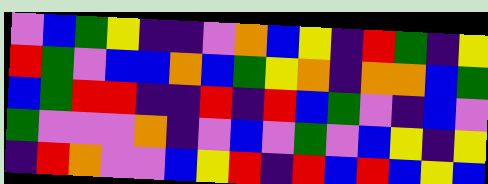[["violet", "blue", "green", "yellow", "indigo", "indigo", "violet", "orange", "blue", "yellow", "indigo", "red", "green", "indigo", "yellow"], ["red", "green", "violet", "blue", "blue", "orange", "blue", "green", "yellow", "orange", "indigo", "orange", "orange", "blue", "green"], ["blue", "green", "red", "red", "indigo", "indigo", "red", "indigo", "red", "blue", "green", "violet", "indigo", "blue", "violet"], ["green", "violet", "violet", "violet", "orange", "indigo", "violet", "blue", "violet", "green", "violet", "blue", "yellow", "indigo", "yellow"], ["indigo", "red", "orange", "violet", "violet", "blue", "yellow", "red", "indigo", "red", "blue", "red", "blue", "yellow", "blue"]]